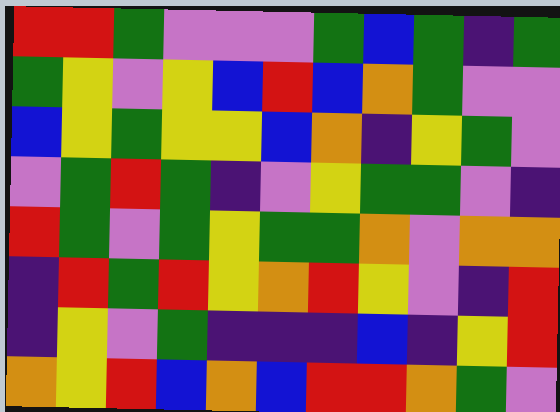[["red", "red", "green", "violet", "violet", "violet", "green", "blue", "green", "indigo", "green"], ["green", "yellow", "violet", "yellow", "blue", "red", "blue", "orange", "green", "violet", "violet"], ["blue", "yellow", "green", "yellow", "yellow", "blue", "orange", "indigo", "yellow", "green", "violet"], ["violet", "green", "red", "green", "indigo", "violet", "yellow", "green", "green", "violet", "indigo"], ["red", "green", "violet", "green", "yellow", "green", "green", "orange", "violet", "orange", "orange"], ["indigo", "red", "green", "red", "yellow", "orange", "red", "yellow", "violet", "indigo", "red"], ["indigo", "yellow", "violet", "green", "indigo", "indigo", "indigo", "blue", "indigo", "yellow", "red"], ["orange", "yellow", "red", "blue", "orange", "blue", "red", "red", "orange", "green", "violet"]]